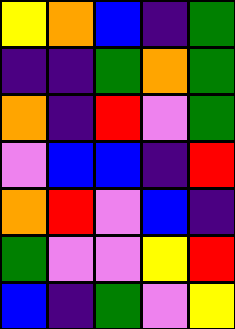[["yellow", "orange", "blue", "indigo", "green"], ["indigo", "indigo", "green", "orange", "green"], ["orange", "indigo", "red", "violet", "green"], ["violet", "blue", "blue", "indigo", "red"], ["orange", "red", "violet", "blue", "indigo"], ["green", "violet", "violet", "yellow", "red"], ["blue", "indigo", "green", "violet", "yellow"]]